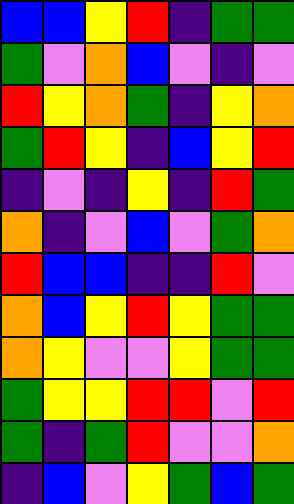[["blue", "blue", "yellow", "red", "indigo", "green", "green"], ["green", "violet", "orange", "blue", "violet", "indigo", "violet"], ["red", "yellow", "orange", "green", "indigo", "yellow", "orange"], ["green", "red", "yellow", "indigo", "blue", "yellow", "red"], ["indigo", "violet", "indigo", "yellow", "indigo", "red", "green"], ["orange", "indigo", "violet", "blue", "violet", "green", "orange"], ["red", "blue", "blue", "indigo", "indigo", "red", "violet"], ["orange", "blue", "yellow", "red", "yellow", "green", "green"], ["orange", "yellow", "violet", "violet", "yellow", "green", "green"], ["green", "yellow", "yellow", "red", "red", "violet", "red"], ["green", "indigo", "green", "red", "violet", "violet", "orange"], ["indigo", "blue", "violet", "yellow", "green", "blue", "green"]]